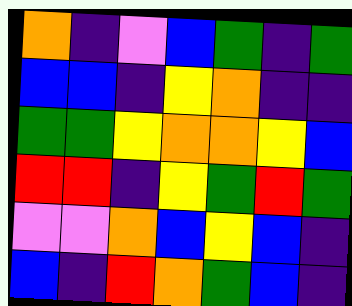[["orange", "indigo", "violet", "blue", "green", "indigo", "green"], ["blue", "blue", "indigo", "yellow", "orange", "indigo", "indigo"], ["green", "green", "yellow", "orange", "orange", "yellow", "blue"], ["red", "red", "indigo", "yellow", "green", "red", "green"], ["violet", "violet", "orange", "blue", "yellow", "blue", "indigo"], ["blue", "indigo", "red", "orange", "green", "blue", "indigo"]]